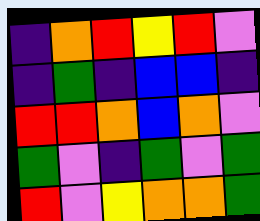[["indigo", "orange", "red", "yellow", "red", "violet"], ["indigo", "green", "indigo", "blue", "blue", "indigo"], ["red", "red", "orange", "blue", "orange", "violet"], ["green", "violet", "indigo", "green", "violet", "green"], ["red", "violet", "yellow", "orange", "orange", "green"]]